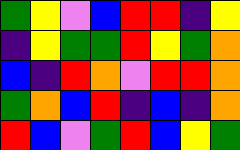[["green", "yellow", "violet", "blue", "red", "red", "indigo", "yellow"], ["indigo", "yellow", "green", "green", "red", "yellow", "green", "orange"], ["blue", "indigo", "red", "orange", "violet", "red", "red", "orange"], ["green", "orange", "blue", "red", "indigo", "blue", "indigo", "orange"], ["red", "blue", "violet", "green", "red", "blue", "yellow", "green"]]